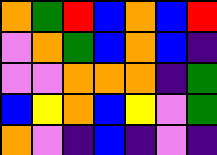[["orange", "green", "red", "blue", "orange", "blue", "red"], ["violet", "orange", "green", "blue", "orange", "blue", "indigo"], ["violet", "violet", "orange", "orange", "orange", "indigo", "green"], ["blue", "yellow", "orange", "blue", "yellow", "violet", "green"], ["orange", "violet", "indigo", "blue", "indigo", "violet", "indigo"]]